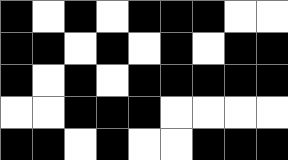[["black", "white", "black", "white", "black", "black", "black", "white", "white"], ["black", "black", "white", "black", "white", "black", "white", "black", "black"], ["black", "white", "black", "white", "black", "black", "black", "black", "black"], ["white", "white", "black", "black", "black", "white", "white", "white", "white"], ["black", "black", "white", "black", "white", "white", "black", "black", "black"]]